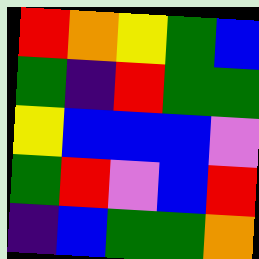[["red", "orange", "yellow", "green", "blue"], ["green", "indigo", "red", "green", "green"], ["yellow", "blue", "blue", "blue", "violet"], ["green", "red", "violet", "blue", "red"], ["indigo", "blue", "green", "green", "orange"]]